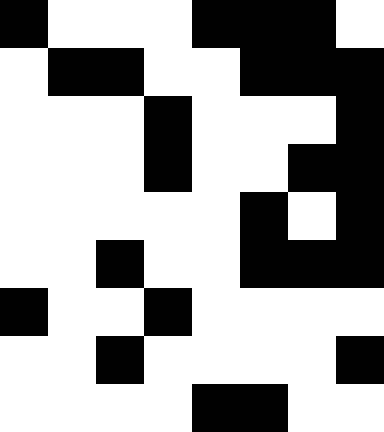[["black", "white", "white", "white", "black", "black", "black", "white"], ["white", "black", "black", "white", "white", "black", "black", "black"], ["white", "white", "white", "black", "white", "white", "white", "black"], ["white", "white", "white", "black", "white", "white", "black", "black"], ["white", "white", "white", "white", "white", "black", "white", "black"], ["white", "white", "black", "white", "white", "black", "black", "black"], ["black", "white", "white", "black", "white", "white", "white", "white"], ["white", "white", "black", "white", "white", "white", "white", "black"], ["white", "white", "white", "white", "black", "black", "white", "white"]]